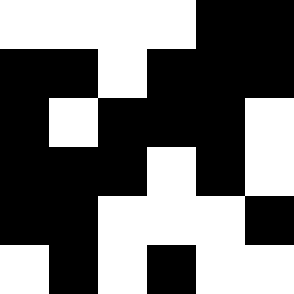[["white", "white", "white", "white", "black", "black"], ["black", "black", "white", "black", "black", "black"], ["black", "white", "black", "black", "black", "white"], ["black", "black", "black", "white", "black", "white"], ["black", "black", "white", "white", "white", "black"], ["white", "black", "white", "black", "white", "white"]]